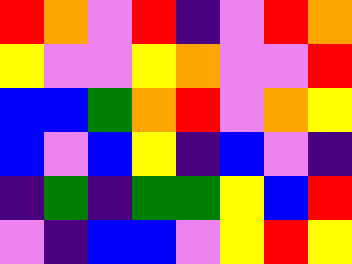[["red", "orange", "violet", "red", "indigo", "violet", "red", "orange"], ["yellow", "violet", "violet", "yellow", "orange", "violet", "violet", "red"], ["blue", "blue", "green", "orange", "red", "violet", "orange", "yellow"], ["blue", "violet", "blue", "yellow", "indigo", "blue", "violet", "indigo"], ["indigo", "green", "indigo", "green", "green", "yellow", "blue", "red"], ["violet", "indigo", "blue", "blue", "violet", "yellow", "red", "yellow"]]